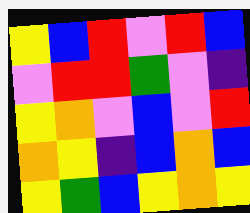[["yellow", "blue", "red", "violet", "red", "blue"], ["violet", "red", "red", "green", "violet", "indigo"], ["yellow", "orange", "violet", "blue", "violet", "red"], ["orange", "yellow", "indigo", "blue", "orange", "blue"], ["yellow", "green", "blue", "yellow", "orange", "yellow"]]